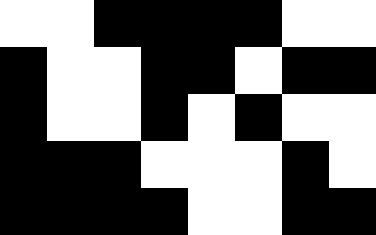[["white", "white", "black", "black", "black", "black", "white", "white"], ["black", "white", "white", "black", "black", "white", "black", "black"], ["black", "white", "white", "black", "white", "black", "white", "white"], ["black", "black", "black", "white", "white", "white", "black", "white"], ["black", "black", "black", "black", "white", "white", "black", "black"]]